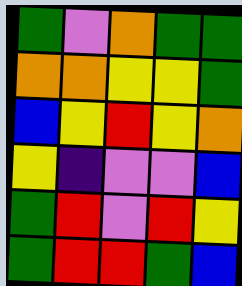[["green", "violet", "orange", "green", "green"], ["orange", "orange", "yellow", "yellow", "green"], ["blue", "yellow", "red", "yellow", "orange"], ["yellow", "indigo", "violet", "violet", "blue"], ["green", "red", "violet", "red", "yellow"], ["green", "red", "red", "green", "blue"]]